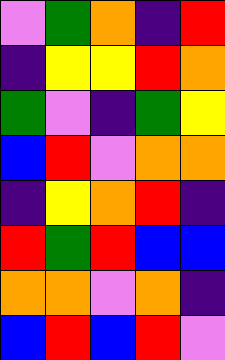[["violet", "green", "orange", "indigo", "red"], ["indigo", "yellow", "yellow", "red", "orange"], ["green", "violet", "indigo", "green", "yellow"], ["blue", "red", "violet", "orange", "orange"], ["indigo", "yellow", "orange", "red", "indigo"], ["red", "green", "red", "blue", "blue"], ["orange", "orange", "violet", "orange", "indigo"], ["blue", "red", "blue", "red", "violet"]]